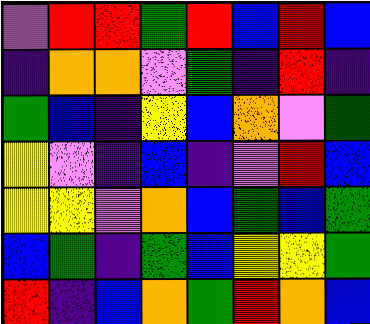[["violet", "red", "red", "green", "red", "blue", "red", "blue"], ["indigo", "orange", "orange", "violet", "green", "indigo", "red", "indigo"], ["green", "blue", "indigo", "yellow", "blue", "orange", "violet", "green"], ["yellow", "violet", "indigo", "blue", "indigo", "violet", "red", "blue"], ["yellow", "yellow", "violet", "orange", "blue", "green", "blue", "green"], ["blue", "green", "indigo", "green", "blue", "yellow", "yellow", "green"], ["red", "indigo", "blue", "orange", "green", "red", "orange", "blue"]]